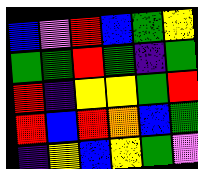[["blue", "violet", "red", "blue", "green", "yellow"], ["green", "green", "red", "green", "indigo", "green"], ["red", "indigo", "yellow", "yellow", "green", "red"], ["red", "blue", "red", "orange", "blue", "green"], ["indigo", "yellow", "blue", "yellow", "green", "violet"]]